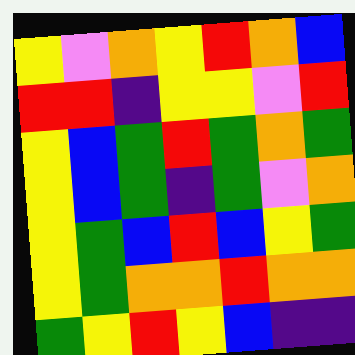[["yellow", "violet", "orange", "yellow", "red", "orange", "blue"], ["red", "red", "indigo", "yellow", "yellow", "violet", "red"], ["yellow", "blue", "green", "red", "green", "orange", "green"], ["yellow", "blue", "green", "indigo", "green", "violet", "orange"], ["yellow", "green", "blue", "red", "blue", "yellow", "green"], ["yellow", "green", "orange", "orange", "red", "orange", "orange"], ["green", "yellow", "red", "yellow", "blue", "indigo", "indigo"]]